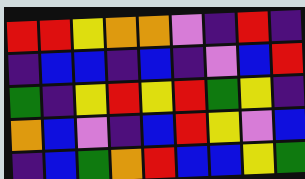[["red", "red", "yellow", "orange", "orange", "violet", "indigo", "red", "indigo"], ["indigo", "blue", "blue", "indigo", "blue", "indigo", "violet", "blue", "red"], ["green", "indigo", "yellow", "red", "yellow", "red", "green", "yellow", "indigo"], ["orange", "blue", "violet", "indigo", "blue", "red", "yellow", "violet", "blue"], ["indigo", "blue", "green", "orange", "red", "blue", "blue", "yellow", "green"]]